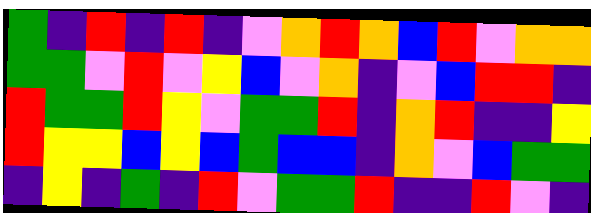[["green", "indigo", "red", "indigo", "red", "indigo", "violet", "orange", "red", "orange", "blue", "red", "violet", "orange", "orange"], ["green", "green", "violet", "red", "violet", "yellow", "blue", "violet", "orange", "indigo", "violet", "blue", "red", "red", "indigo"], ["red", "green", "green", "red", "yellow", "violet", "green", "green", "red", "indigo", "orange", "red", "indigo", "indigo", "yellow"], ["red", "yellow", "yellow", "blue", "yellow", "blue", "green", "blue", "blue", "indigo", "orange", "violet", "blue", "green", "green"], ["indigo", "yellow", "indigo", "green", "indigo", "red", "violet", "green", "green", "red", "indigo", "indigo", "red", "violet", "indigo"]]